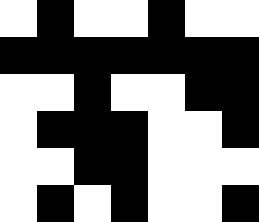[["white", "black", "white", "white", "black", "white", "white"], ["black", "black", "black", "black", "black", "black", "black"], ["white", "white", "black", "white", "white", "black", "black"], ["white", "black", "black", "black", "white", "white", "black"], ["white", "white", "black", "black", "white", "white", "white"], ["white", "black", "white", "black", "white", "white", "black"]]